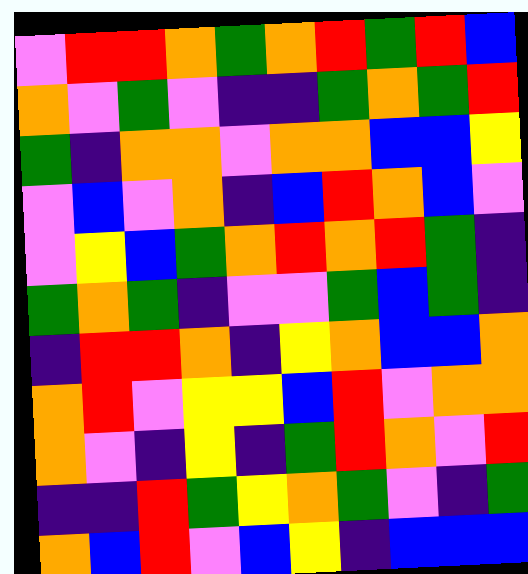[["violet", "red", "red", "orange", "green", "orange", "red", "green", "red", "blue"], ["orange", "violet", "green", "violet", "indigo", "indigo", "green", "orange", "green", "red"], ["green", "indigo", "orange", "orange", "violet", "orange", "orange", "blue", "blue", "yellow"], ["violet", "blue", "violet", "orange", "indigo", "blue", "red", "orange", "blue", "violet"], ["violet", "yellow", "blue", "green", "orange", "red", "orange", "red", "green", "indigo"], ["green", "orange", "green", "indigo", "violet", "violet", "green", "blue", "green", "indigo"], ["indigo", "red", "red", "orange", "indigo", "yellow", "orange", "blue", "blue", "orange"], ["orange", "red", "violet", "yellow", "yellow", "blue", "red", "violet", "orange", "orange"], ["orange", "violet", "indigo", "yellow", "indigo", "green", "red", "orange", "violet", "red"], ["indigo", "indigo", "red", "green", "yellow", "orange", "green", "violet", "indigo", "green"], ["orange", "blue", "red", "violet", "blue", "yellow", "indigo", "blue", "blue", "blue"]]